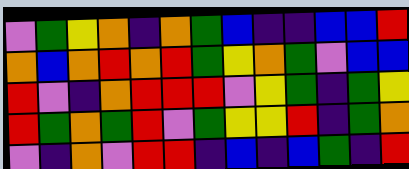[["violet", "green", "yellow", "orange", "indigo", "orange", "green", "blue", "indigo", "indigo", "blue", "blue", "red"], ["orange", "blue", "orange", "red", "orange", "red", "green", "yellow", "orange", "green", "violet", "blue", "blue"], ["red", "violet", "indigo", "orange", "red", "red", "red", "violet", "yellow", "green", "indigo", "green", "yellow"], ["red", "green", "orange", "green", "red", "violet", "green", "yellow", "yellow", "red", "indigo", "green", "orange"], ["violet", "indigo", "orange", "violet", "red", "red", "indigo", "blue", "indigo", "blue", "green", "indigo", "red"]]